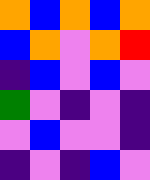[["orange", "blue", "orange", "blue", "orange"], ["blue", "orange", "violet", "orange", "red"], ["indigo", "blue", "violet", "blue", "violet"], ["green", "violet", "indigo", "violet", "indigo"], ["violet", "blue", "violet", "violet", "indigo"], ["indigo", "violet", "indigo", "blue", "violet"]]